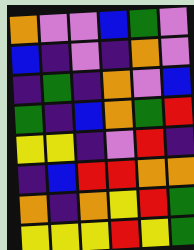[["orange", "violet", "violet", "blue", "green", "violet"], ["blue", "indigo", "violet", "indigo", "orange", "violet"], ["indigo", "green", "indigo", "orange", "violet", "blue"], ["green", "indigo", "blue", "orange", "green", "red"], ["yellow", "yellow", "indigo", "violet", "red", "indigo"], ["indigo", "blue", "red", "red", "orange", "orange"], ["orange", "indigo", "orange", "yellow", "red", "green"], ["yellow", "yellow", "yellow", "red", "yellow", "green"]]